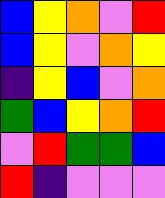[["blue", "yellow", "orange", "violet", "red"], ["blue", "yellow", "violet", "orange", "yellow"], ["indigo", "yellow", "blue", "violet", "orange"], ["green", "blue", "yellow", "orange", "red"], ["violet", "red", "green", "green", "blue"], ["red", "indigo", "violet", "violet", "violet"]]